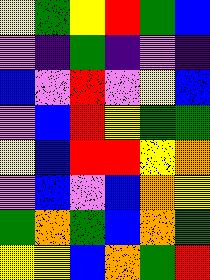[["yellow", "green", "yellow", "red", "green", "blue"], ["violet", "indigo", "green", "indigo", "violet", "indigo"], ["blue", "violet", "red", "violet", "yellow", "blue"], ["violet", "blue", "red", "yellow", "green", "green"], ["yellow", "blue", "red", "red", "yellow", "orange"], ["violet", "blue", "violet", "blue", "orange", "yellow"], ["green", "orange", "green", "blue", "orange", "green"], ["yellow", "yellow", "blue", "orange", "green", "red"]]